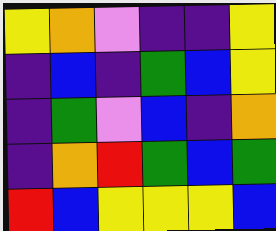[["yellow", "orange", "violet", "indigo", "indigo", "yellow"], ["indigo", "blue", "indigo", "green", "blue", "yellow"], ["indigo", "green", "violet", "blue", "indigo", "orange"], ["indigo", "orange", "red", "green", "blue", "green"], ["red", "blue", "yellow", "yellow", "yellow", "blue"]]